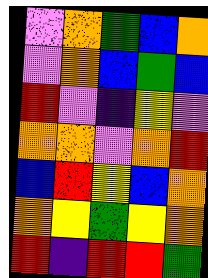[["violet", "orange", "green", "blue", "orange"], ["violet", "orange", "blue", "green", "blue"], ["red", "violet", "indigo", "yellow", "violet"], ["orange", "orange", "violet", "orange", "red"], ["blue", "red", "yellow", "blue", "orange"], ["orange", "yellow", "green", "yellow", "orange"], ["red", "indigo", "red", "red", "green"]]